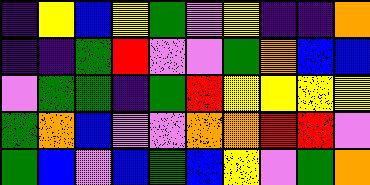[["indigo", "yellow", "blue", "yellow", "green", "violet", "yellow", "indigo", "indigo", "orange"], ["indigo", "indigo", "green", "red", "violet", "violet", "green", "orange", "blue", "blue"], ["violet", "green", "green", "indigo", "green", "red", "yellow", "yellow", "yellow", "yellow"], ["green", "orange", "blue", "violet", "violet", "orange", "orange", "red", "red", "violet"], ["green", "blue", "violet", "blue", "green", "blue", "yellow", "violet", "green", "orange"]]